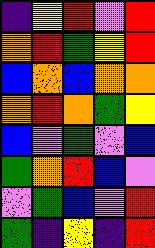[["indigo", "yellow", "red", "violet", "red"], ["orange", "red", "green", "yellow", "red"], ["blue", "orange", "blue", "orange", "orange"], ["orange", "red", "orange", "green", "yellow"], ["blue", "violet", "green", "violet", "blue"], ["green", "orange", "red", "blue", "violet"], ["violet", "green", "blue", "violet", "red"], ["green", "indigo", "yellow", "indigo", "red"]]